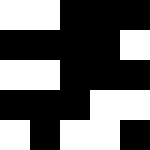[["white", "white", "black", "black", "black"], ["black", "black", "black", "black", "white"], ["white", "white", "black", "black", "black"], ["black", "black", "black", "white", "white"], ["white", "black", "white", "white", "black"]]